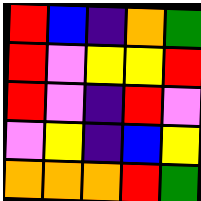[["red", "blue", "indigo", "orange", "green"], ["red", "violet", "yellow", "yellow", "red"], ["red", "violet", "indigo", "red", "violet"], ["violet", "yellow", "indigo", "blue", "yellow"], ["orange", "orange", "orange", "red", "green"]]